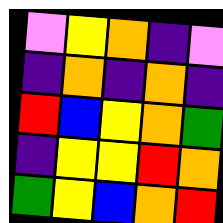[["violet", "yellow", "orange", "indigo", "violet"], ["indigo", "orange", "indigo", "orange", "indigo"], ["red", "blue", "yellow", "orange", "green"], ["indigo", "yellow", "yellow", "red", "orange"], ["green", "yellow", "blue", "orange", "red"]]